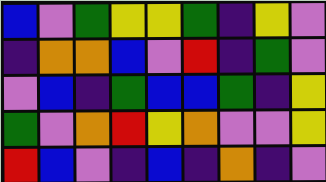[["blue", "violet", "green", "yellow", "yellow", "green", "indigo", "yellow", "violet"], ["indigo", "orange", "orange", "blue", "violet", "red", "indigo", "green", "violet"], ["violet", "blue", "indigo", "green", "blue", "blue", "green", "indigo", "yellow"], ["green", "violet", "orange", "red", "yellow", "orange", "violet", "violet", "yellow"], ["red", "blue", "violet", "indigo", "blue", "indigo", "orange", "indigo", "violet"]]